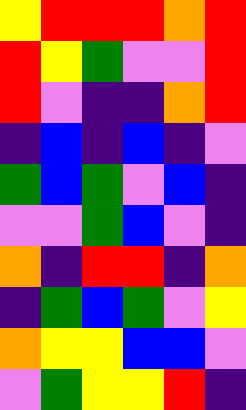[["yellow", "red", "red", "red", "orange", "red"], ["red", "yellow", "green", "violet", "violet", "red"], ["red", "violet", "indigo", "indigo", "orange", "red"], ["indigo", "blue", "indigo", "blue", "indigo", "violet"], ["green", "blue", "green", "violet", "blue", "indigo"], ["violet", "violet", "green", "blue", "violet", "indigo"], ["orange", "indigo", "red", "red", "indigo", "orange"], ["indigo", "green", "blue", "green", "violet", "yellow"], ["orange", "yellow", "yellow", "blue", "blue", "violet"], ["violet", "green", "yellow", "yellow", "red", "indigo"]]